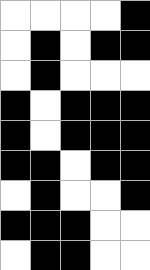[["white", "white", "white", "white", "black"], ["white", "black", "white", "black", "black"], ["white", "black", "white", "white", "white"], ["black", "white", "black", "black", "black"], ["black", "white", "black", "black", "black"], ["black", "black", "white", "black", "black"], ["white", "black", "white", "white", "black"], ["black", "black", "black", "white", "white"], ["white", "black", "black", "white", "white"]]